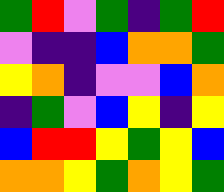[["green", "red", "violet", "green", "indigo", "green", "red"], ["violet", "indigo", "indigo", "blue", "orange", "orange", "green"], ["yellow", "orange", "indigo", "violet", "violet", "blue", "orange"], ["indigo", "green", "violet", "blue", "yellow", "indigo", "yellow"], ["blue", "red", "red", "yellow", "green", "yellow", "blue"], ["orange", "orange", "yellow", "green", "orange", "yellow", "green"]]